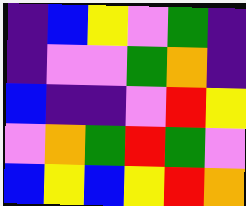[["indigo", "blue", "yellow", "violet", "green", "indigo"], ["indigo", "violet", "violet", "green", "orange", "indigo"], ["blue", "indigo", "indigo", "violet", "red", "yellow"], ["violet", "orange", "green", "red", "green", "violet"], ["blue", "yellow", "blue", "yellow", "red", "orange"]]